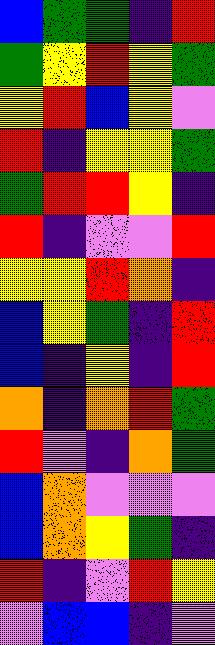[["blue", "green", "green", "indigo", "red"], ["green", "yellow", "red", "yellow", "green"], ["yellow", "red", "blue", "yellow", "violet"], ["red", "indigo", "yellow", "yellow", "green"], ["green", "red", "red", "yellow", "indigo"], ["red", "indigo", "violet", "violet", "red"], ["yellow", "yellow", "red", "orange", "indigo"], ["blue", "yellow", "green", "indigo", "red"], ["blue", "indigo", "yellow", "indigo", "red"], ["orange", "indigo", "orange", "red", "green"], ["red", "violet", "indigo", "orange", "green"], ["blue", "orange", "violet", "violet", "violet"], ["blue", "orange", "yellow", "green", "indigo"], ["red", "indigo", "violet", "red", "yellow"], ["violet", "blue", "blue", "indigo", "violet"]]